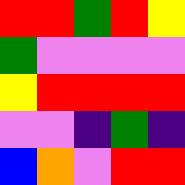[["red", "red", "green", "red", "yellow"], ["green", "violet", "violet", "violet", "violet"], ["yellow", "red", "red", "red", "red"], ["violet", "violet", "indigo", "green", "indigo"], ["blue", "orange", "violet", "red", "red"]]